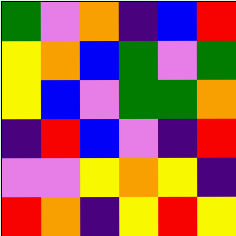[["green", "violet", "orange", "indigo", "blue", "red"], ["yellow", "orange", "blue", "green", "violet", "green"], ["yellow", "blue", "violet", "green", "green", "orange"], ["indigo", "red", "blue", "violet", "indigo", "red"], ["violet", "violet", "yellow", "orange", "yellow", "indigo"], ["red", "orange", "indigo", "yellow", "red", "yellow"]]